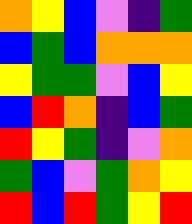[["orange", "yellow", "blue", "violet", "indigo", "green"], ["blue", "green", "blue", "orange", "orange", "orange"], ["yellow", "green", "green", "violet", "blue", "yellow"], ["blue", "red", "orange", "indigo", "blue", "green"], ["red", "yellow", "green", "indigo", "violet", "orange"], ["green", "blue", "violet", "green", "orange", "yellow"], ["red", "blue", "red", "green", "yellow", "red"]]